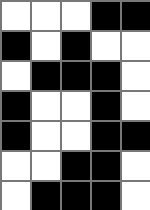[["white", "white", "white", "black", "black"], ["black", "white", "black", "white", "white"], ["white", "black", "black", "black", "white"], ["black", "white", "white", "black", "white"], ["black", "white", "white", "black", "black"], ["white", "white", "black", "black", "white"], ["white", "black", "black", "black", "white"]]